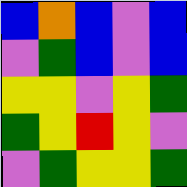[["blue", "orange", "blue", "violet", "blue"], ["violet", "green", "blue", "violet", "blue"], ["yellow", "yellow", "violet", "yellow", "green"], ["green", "yellow", "red", "yellow", "violet"], ["violet", "green", "yellow", "yellow", "green"]]